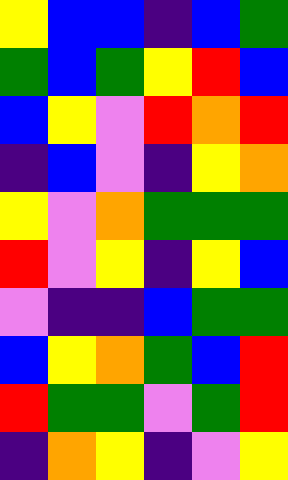[["yellow", "blue", "blue", "indigo", "blue", "green"], ["green", "blue", "green", "yellow", "red", "blue"], ["blue", "yellow", "violet", "red", "orange", "red"], ["indigo", "blue", "violet", "indigo", "yellow", "orange"], ["yellow", "violet", "orange", "green", "green", "green"], ["red", "violet", "yellow", "indigo", "yellow", "blue"], ["violet", "indigo", "indigo", "blue", "green", "green"], ["blue", "yellow", "orange", "green", "blue", "red"], ["red", "green", "green", "violet", "green", "red"], ["indigo", "orange", "yellow", "indigo", "violet", "yellow"]]